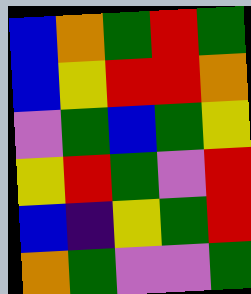[["blue", "orange", "green", "red", "green"], ["blue", "yellow", "red", "red", "orange"], ["violet", "green", "blue", "green", "yellow"], ["yellow", "red", "green", "violet", "red"], ["blue", "indigo", "yellow", "green", "red"], ["orange", "green", "violet", "violet", "green"]]